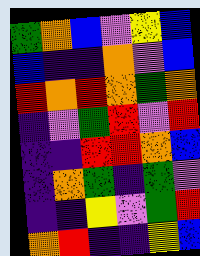[["green", "orange", "blue", "violet", "yellow", "blue"], ["blue", "indigo", "indigo", "orange", "violet", "blue"], ["red", "orange", "red", "orange", "green", "orange"], ["indigo", "violet", "green", "red", "violet", "red"], ["indigo", "indigo", "red", "red", "orange", "blue"], ["indigo", "orange", "green", "indigo", "green", "violet"], ["indigo", "indigo", "yellow", "violet", "green", "red"], ["orange", "red", "indigo", "indigo", "yellow", "blue"]]